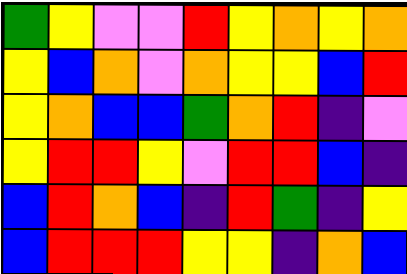[["green", "yellow", "violet", "violet", "red", "yellow", "orange", "yellow", "orange"], ["yellow", "blue", "orange", "violet", "orange", "yellow", "yellow", "blue", "red"], ["yellow", "orange", "blue", "blue", "green", "orange", "red", "indigo", "violet"], ["yellow", "red", "red", "yellow", "violet", "red", "red", "blue", "indigo"], ["blue", "red", "orange", "blue", "indigo", "red", "green", "indigo", "yellow"], ["blue", "red", "red", "red", "yellow", "yellow", "indigo", "orange", "blue"]]